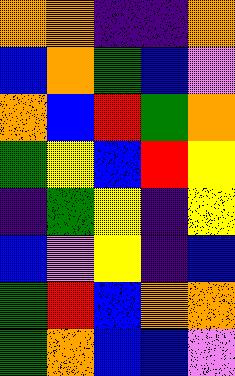[["orange", "orange", "indigo", "indigo", "orange"], ["blue", "orange", "green", "blue", "violet"], ["orange", "blue", "red", "green", "orange"], ["green", "yellow", "blue", "red", "yellow"], ["indigo", "green", "yellow", "indigo", "yellow"], ["blue", "violet", "yellow", "indigo", "blue"], ["green", "red", "blue", "orange", "orange"], ["green", "orange", "blue", "blue", "violet"]]